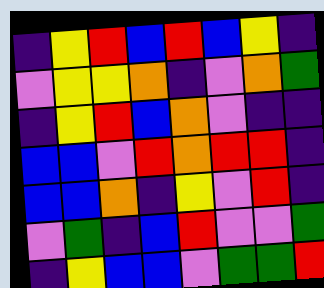[["indigo", "yellow", "red", "blue", "red", "blue", "yellow", "indigo"], ["violet", "yellow", "yellow", "orange", "indigo", "violet", "orange", "green"], ["indigo", "yellow", "red", "blue", "orange", "violet", "indigo", "indigo"], ["blue", "blue", "violet", "red", "orange", "red", "red", "indigo"], ["blue", "blue", "orange", "indigo", "yellow", "violet", "red", "indigo"], ["violet", "green", "indigo", "blue", "red", "violet", "violet", "green"], ["indigo", "yellow", "blue", "blue", "violet", "green", "green", "red"]]